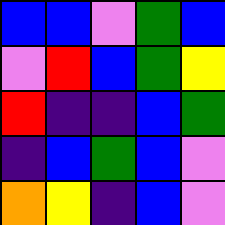[["blue", "blue", "violet", "green", "blue"], ["violet", "red", "blue", "green", "yellow"], ["red", "indigo", "indigo", "blue", "green"], ["indigo", "blue", "green", "blue", "violet"], ["orange", "yellow", "indigo", "blue", "violet"]]